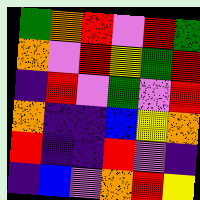[["green", "orange", "red", "violet", "red", "green"], ["orange", "violet", "red", "yellow", "green", "red"], ["indigo", "red", "violet", "green", "violet", "red"], ["orange", "indigo", "indigo", "blue", "yellow", "orange"], ["red", "indigo", "indigo", "red", "violet", "indigo"], ["indigo", "blue", "violet", "orange", "red", "yellow"]]